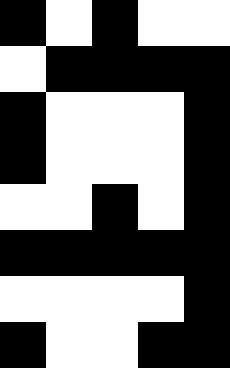[["black", "white", "black", "white", "white"], ["white", "black", "black", "black", "black"], ["black", "white", "white", "white", "black"], ["black", "white", "white", "white", "black"], ["white", "white", "black", "white", "black"], ["black", "black", "black", "black", "black"], ["white", "white", "white", "white", "black"], ["black", "white", "white", "black", "black"]]